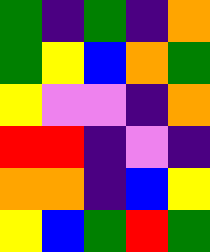[["green", "indigo", "green", "indigo", "orange"], ["green", "yellow", "blue", "orange", "green"], ["yellow", "violet", "violet", "indigo", "orange"], ["red", "red", "indigo", "violet", "indigo"], ["orange", "orange", "indigo", "blue", "yellow"], ["yellow", "blue", "green", "red", "green"]]